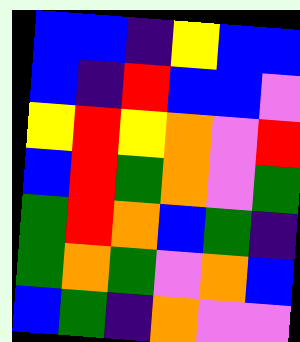[["blue", "blue", "indigo", "yellow", "blue", "blue"], ["blue", "indigo", "red", "blue", "blue", "violet"], ["yellow", "red", "yellow", "orange", "violet", "red"], ["blue", "red", "green", "orange", "violet", "green"], ["green", "red", "orange", "blue", "green", "indigo"], ["green", "orange", "green", "violet", "orange", "blue"], ["blue", "green", "indigo", "orange", "violet", "violet"]]